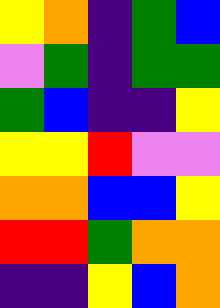[["yellow", "orange", "indigo", "green", "blue"], ["violet", "green", "indigo", "green", "green"], ["green", "blue", "indigo", "indigo", "yellow"], ["yellow", "yellow", "red", "violet", "violet"], ["orange", "orange", "blue", "blue", "yellow"], ["red", "red", "green", "orange", "orange"], ["indigo", "indigo", "yellow", "blue", "orange"]]